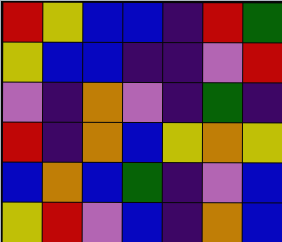[["red", "yellow", "blue", "blue", "indigo", "red", "green"], ["yellow", "blue", "blue", "indigo", "indigo", "violet", "red"], ["violet", "indigo", "orange", "violet", "indigo", "green", "indigo"], ["red", "indigo", "orange", "blue", "yellow", "orange", "yellow"], ["blue", "orange", "blue", "green", "indigo", "violet", "blue"], ["yellow", "red", "violet", "blue", "indigo", "orange", "blue"]]